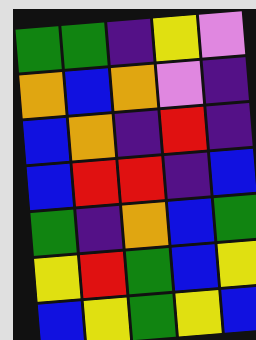[["green", "green", "indigo", "yellow", "violet"], ["orange", "blue", "orange", "violet", "indigo"], ["blue", "orange", "indigo", "red", "indigo"], ["blue", "red", "red", "indigo", "blue"], ["green", "indigo", "orange", "blue", "green"], ["yellow", "red", "green", "blue", "yellow"], ["blue", "yellow", "green", "yellow", "blue"]]